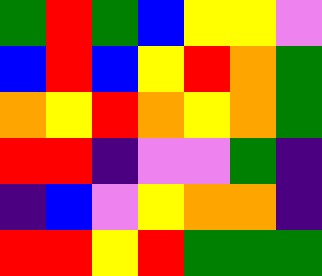[["green", "red", "green", "blue", "yellow", "yellow", "violet"], ["blue", "red", "blue", "yellow", "red", "orange", "green"], ["orange", "yellow", "red", "orange", "yellow", "orange", "green"], ["red", "red", "indigo", "violet", "violet", "green", "indigo"], ["indigo", "blue", "violet", "yellow", "orange", "orange", "indigo"], ["red", "red", "yellow", "red", "green", "green", "green"]]